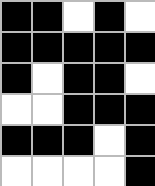[["black", "black", "white", "black", "white"], ["black", "black", "black", "black", "black"], ["black", "white", "black", "black", "white"], ["white", "white", "black", "black", "black"], ["black", "black", "black", "white", "black"], ["white", "white", "white", "white", "black"]]